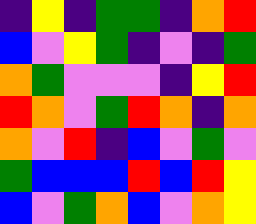[["indigo", "yellow", "indigo", "green", "green", "indigo", "orange", "red"], ["blue", "violet", "yellow", "green", "indigo", "violet", "indigo", "green"], ["orange", "green", "violet", "violet", "violet", "indigo", "yellow", "red"], ["red", "orange", "violet", "green", "red", "orange", "indigo", "orange"], ["orange", "violet", "red", "indigo", "blue", "violet", "green", "violet"], ["green", "blue", "blue", "blue", "red", "blue", "red", "yellow"], ["blue", "violet", "green", "orange", "blue", "violet", "orange", "yellow"]]